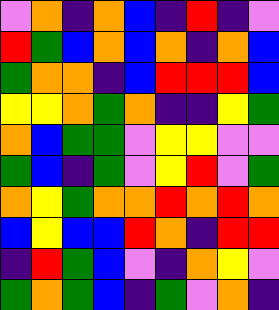[["violet", "orange", "indigo", "orange", "blue", "indigo", "red", "indigo", "violet"], ["red", "green", "blue", "orange", "blue", "orange", "indigo", "orange", "blue"], ["green", "orange", "orange", "indigo", "blue", "red", "red", "red", "blue"], ["yellow", "yellow", "orange", "green", "orange", "indigo", "indigo", "yellow", "green"], ["orange", "blue", "green", "green", "violet", "yellow", "yellow", "violet", "violet"], ["green", "blue", "indigo", "green", "violet", "yellow", "red", "violet", "green"], ["orange", "yellow", "green", "orange", "orange", "red", "orange", "red", "orange"], ["blue", "yellow", "blue", "blue", "red", "orange", "indigo", "red", "red"], ["indigo", "red", "green", "blue", "violet", "indigo", "orange", "yellow", "violet"], ["green", "orange", "green", "blue", "indigo", "green", "violet", "orange", "indigo"]]